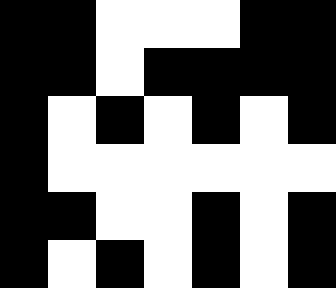[["black", "black", "white", "white", "white", "black", "black"], ["black", "black", "white", "black", "black", "black", "black"], ["black", "white", "black", "white", "black", "white", "black"], ["black", "white", "white", "white", "white", "white", "white"], ["black", "black", "white", "white", "black", "white", "black"], ["black", "white", "black", "white", "black", "white", "black"]]